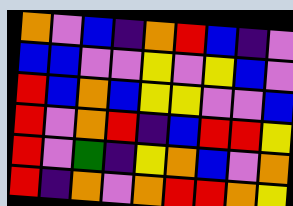[["orange", "violet", "blue", "indigo", "orange", "red", "blue", "indigo", "violet"], ["blue", "blue", "violet", "violet", "yellow", "violet", "yellow", "blue", "violet"], ["red", "blue", "orange", "blue", "yellow", "yellow", "violet", "violet", "blue"], ["red", "violet", "orange", "red", "indigo", "blue", "red", "red", "yellow"], ["red", "violet", "green", "indigo", "yellow", "orange", "blue", "violet", "orange"], ["red", "indigo", "orange", "violet", "orange", "red", "red", "orange", "yellow"]]